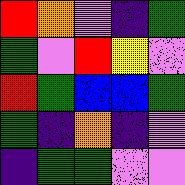[["red", "orange", "violet", "indigo", "green"], ["green", "violet", "red", "yellow", "violet"], ["red", "green", "blue", "blue", "green"], ["green", "indigo", "orange", "indigo", "violet"], ["indigo", "green", "green", "violet", "violet"]]